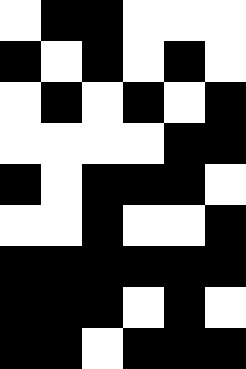[["white", "black", "black", "white", "white", "white"], ["black", "white", "black", "white", "black", "white"], ["white", "black", "white", "black", "white", "black"], ["white", "white", "white", "white", "black", "black"], ["black", "white", "black", "black", "black", "white"], ["white", "white", "black", "white", "white", "black"], ["black", "black", "black", "black", "black", "black"], ["black", "black", "black", "white", "black", "white"], ["black", "black", "white", "black", "black", "black"]]